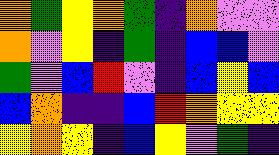[["orange", "green", "yellow", "orange", "green", "indigo", "orange", "violet", "violet"], ["orange", "violet", "yellow", "indigo", "green", "indigo", "blue", "blue", "violet"], ["green", "violet", "blue", "red", "violet", "indigo", "blue", "yellow", "blue"], ["blue", "orange", "indigo", "indigo", "blue", "red", "orange", "yellow", "yellow"], ["yellow", "orange", "yellow", "indigo", "blue", "yellow", "violet", "green", "indigo"]]